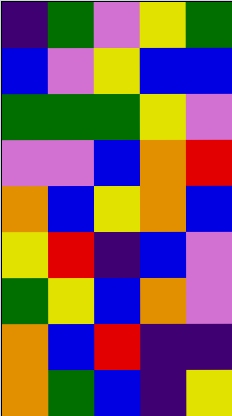[["indigo", "green", "violet", "yellow", "green"], ["blue", "violet", "yellow", "blue", "blue"], ["green", "green", "green", "yellow", "violet"], ["violet", "violet", "blue", "orange", "red"], ["orange", "blue", "yellow", "orange", "blue"], ["yellow", "red", "indigo", "blue", "violet"], ["green", "yellow", "blue", "orange", "violet"], ["orange", "blue", "red", "indigo", "indigo"], ["orange", "green", "blue", "indigo", "yellow"]]